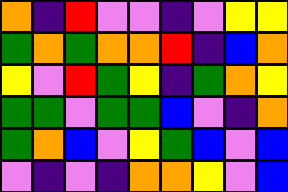[["orange", "indigo", "red", "violet", "violet", "indigo", "violet", "yellow", "yellow"], ["green", "orange", "green", "orange", "orange", "red", "indigo", "blue", "orange"], ["yellow", "violet", "red", "green", "yellow", "indigo", "green", "orange", "yellow"], ["green", "green", "violet", "green", "green", "blue", "violet", "indigo", "orange"], ["green", "orange", "blue", "violet", "yellow", "green", "blue", "violet", "blue"], ["violet", "indigo", "violet", "indigo", "orange", "orange", "yellow", "violet", "blue"]]